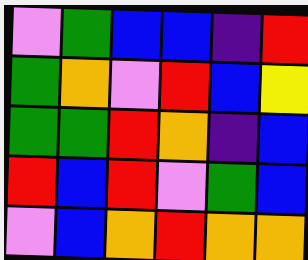[["violet", "green", "blue", "blue", "indigo", "red"], ["green", "orange", "violet", "red", "blue", "yellow"], ["green", "green", "red", "orange", "indigo", "blue"], ["red", "blue", "red", "violet", "green", "blue"], ["violet", "blue", "orange", "red", "orange", "orange"]]